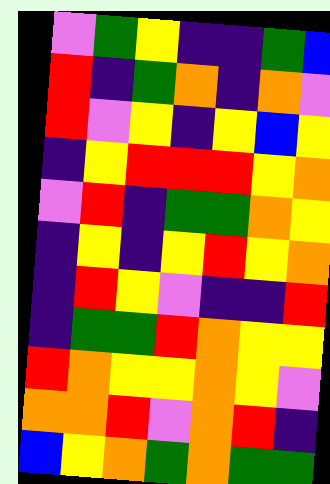[["violet", "green", "yellow", "indigo", "indigo", "green", "blue"], ["red", "indigo", "green", "orange", "indigo", "orange", "violet"], ["red", "violet", "yellow", "indigo", "yellow", "blue", "yellow"], ["indigo", "yellow", "red", "red", "red", "yellow", "orange"], ["violet", "red", "indigo", "green", "green", "orange", "yellow"], ["indigo", "yellow", "indigo", "yellow", "red", "yellow", "orange"], ["indigo", "red", "yellow", "violet", "indigo", "indigo", "red"], ["indigo", "green", "green", "red", "orange", "yellow", "yellow"], ["red", "orange", "yellow", "yellow", "orange", "yellow", "violet"], ["orange", "orange", "red", "violet", "orange", "red", "indigo"], ["blue", "yellow", "orange", "green", "orange", "green", "green"]]